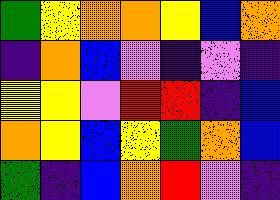[["green", "yellow", "orange", "orange", "yellow", "blue", "orange"], ["indigo", "orange", "blue", "violet", "indigo", "violet", "indigo"], ["yellow", "yellow", "violet", "red", "red", "indigo", "blue"], ["orange", "yellow", "blue", "yellow", "green", "orange", "blue"], ["green", "indigo", "blue", "orange", "red", "violet", "indigo"]]